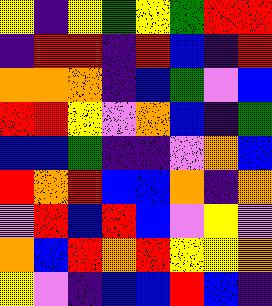[["yellow", "indigo", "yellow", "green", "yellow", "green", "red", "red"], ["indigo", "red", "red", "indigo", "red", "blue", "indigo", "red"], ["orange", "orange", "orange", "indigo", "blue", "green", "violet", "blue"], ["red", "red", "yellow", "violet", "orange", "blue", "indigo", "green"], ["blue", "blue", "green", "indigo", "indigo", "violet", "orange", "blue"], ["red", "orange", "red", "blue", "blue", "orange", "indigo", "orange"], ["violet", "red", "blue", "red", "blue", "violet", "yellow", "violet"], ["orange", "blue", "red", "orange", "red", "yellow", "yellow", "orange"], ["yellow", "violet", "indigo", "blue", "blue", "red", "blue", "indigo"]]